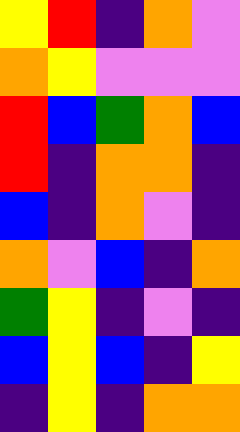[["yellow", "red", "indigo", "orange", "violet"], ["orange", "yellow", "violet", "violet", "violet"], ["red", "blue", "green", "orange", "blue"], ["red", "indigo", "orange", "orange", "indigo"], ["blue", "indigo", "orange", "violet", "indigo"], ["orange", "violet", "blue", "indigo", "orange"], ["green", "yellow", "indigo", "violet", "indigo"], ["blue", "yellow", "blue", "indigo", "yellow"], ["indigo", "yellow", "indigo", "orange", "orange"]]